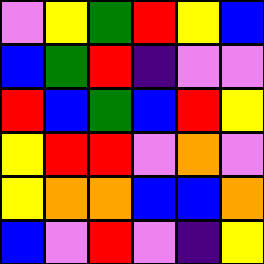[["violet", "yellow", "green", "red", "yellow", "blue"], ["blue", "green", "red", "indigo", "violet", "violet"], ["red", "blue", "green", "blue", "red", "yellow"], ["yellow", "red", "red", "violet", "orange", "violet"], ["yellow", "orange", "orange", "blue", "blue", "orange"], ["blue", "violet", "red", "violet", "indigo", "yellow"]]